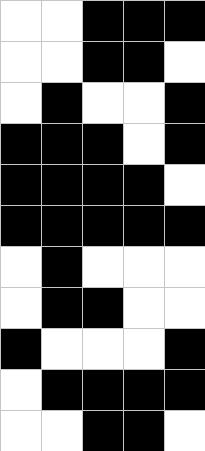[["white", "white", "black", "black", "black"], ["white", "white", "black", "black", "white"], ["white", "black", "white", "white", "black"], ["black", "black", "black", "white", "black"], ["black", "black", "black", "black", "white"], ["black", "black", "black", "black", "black"], ["white", "black", "white", "white", "white"], ["white", "black", "black", "white", "white"], ["black", "white", "white", "white", "black"], ["white", "black", "black", "black", "black"], ["white", "white", "black", "black", "white"]]